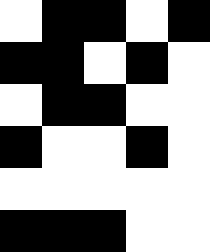[["white", "black", "black", "white", "black"], ["black", "black", "white", "black", "white"], ["white", "black", "black", "white", "white"], ["black", "white", "white", "black", "white"], ["white", "white", "white", "white", "white"], ["black", "black", "black", "white", "white"]]